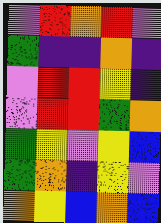[["violet", "red", "orange", "red", "violet"], ["green", "indigo", "indigo", "orange", "indigo"], ["violet", "red", "red", "yellow", "indigo"], ["violet", "red", "red", "green", "orange"], ["green", "yellow", "violet", "yellow", "blue"], ["green", "orange", "indigo", "yellow", "violet"], ["orange", "yellow", "blue", "orange", "blue"]]